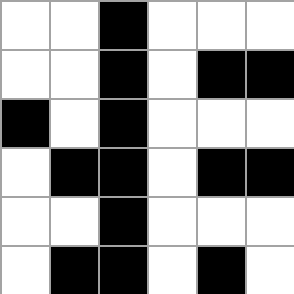[["white", "white", "black", "white", "white", "white"], ["white", "white", "black", "white", "black", "black"], ["black", "white", "black", "white", "white", "white"], ["white", "black", "black", "white", "black", "black"], ["white", "white", "black", "white", "white", "white"], ["white", "black", "black", "white", "black", "white"]]